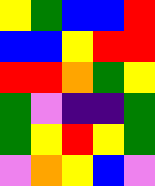[["yellow", "green", "blue", "blue", "red"], ["blue", "blue", "yellow", "red", "red"], ["red", "red", "orange", "green", "yellow"], ["green", "violet", "indigo", "indigo", "green"], ["green", "yellow", "red", "yellow", "green"], ["violet", "orange", "yellow", "blue", "violet"]]